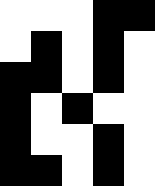[["white", "white", "white", "black", "black"], ["white", "black", "white", "black", "white"], ["black", "black", "white", "black", "white"], ["black", "white", "black", "white", "white"], ["black", "white", "white", "black", "white"], ["black", "black", "white", "black", "white"]]